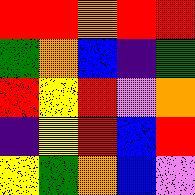[["red", "red", "orange", "red", "red"], ["green", "orange", "blue", "indigo", "green"], ["red", "yellow", "red", "violet", "orange"], ["indigo", "yellow", "red", "blue", "red"], ["yellow", "green", "orange", "blue", "violet"]]